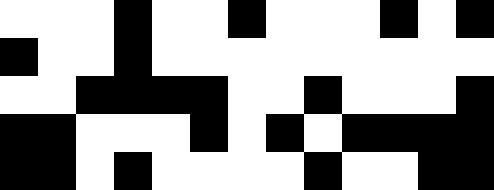[["white", "white", "white", "black", "white", "white", "black", "white", "white", "white", "black", "white", "black"], ["black", "white", "white", "black", "white", "white", "white", "white", "white", "white", "white", "white", "white"], ["white", "white", "black", "black", "black", "black", "white", "white", "black", "white", "white", "white", "black"], ["black", "black", "white", "white", "white", "black", "white", "black", "white", "black", "black", "black", "black"], ["black", "black", "white", "black", "white", "white", "white", "white", "black", "white", "white", "black", "black"]]